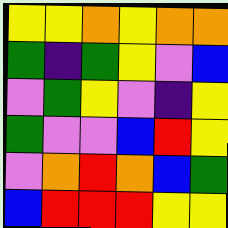[["yellow", "yellow", "orange", "yellow", "orange", "orange"], ["green", "indigo", "green", "yellow", "violet", "blue"], ["violet", "green", "yellow", "violet", "indigo", "yellow"], ["green", "violet", "violet", "blue", "red", "yellow"], ["violet", "orange", "red", "orange", "blue", "green"], ["blue", "red", "red", "red", "yellow", "yellow"]]